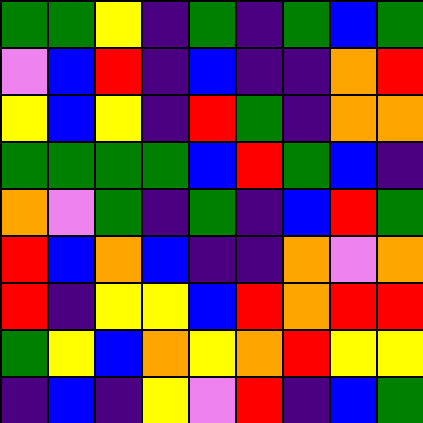[["green", "green", "yellow", "indigo", "green", "indigo", "green", "blue", "green"], ["violet", "blue", "red", "indigo", "blue", "indigo", "indigo", "orange", "red"], ["yellow", "blue", "yellow", "indigo", "red", "green", "indigo", "orange", "orange"], ["green", "green", "green", "green", "blue", "red", "green", "blue", "indigo"], ["orange", "violet", "green", "indigo", "green", "indigo", "blue", "red", "green"], ["red", "blue", "orange", "blue", "indigo", "indigo", "orange", "violet", "orange"], ["red", "indigo", "yellow", "yellow", "blue", "red", "orange", "red", "red"], ["green", "yellow", "blue", "orange", "yellow", "orange", "red", "yellow", "yellow"], ["indigo", "blue", "indigo", "yellow", "violet", "red", "indigo", "blue", "green"]]